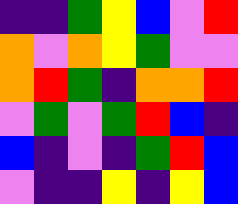[["indigo", "indigo", "green", "yellow", "blue", "violet", "red"], ["orange", "violet", "orange", "yellow", "green", "violet", "violet"], ["orange", "red", "green", "indigo", "orange", "orange", "red"], ["violet", "green", "violet", "green", "red", "blue", "indigo"], ["blue", "indigo", "violet", "indigo", "green", "red", "blue"], ["violet", "indigo", "indigo", "yellow", "indigo", "yellow", "blue"]]